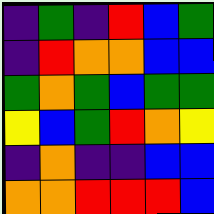[["indigo", "green", "indigo", "red", "blue", "green"], ["indigo", "red", "orange", "orange", "blue", "blue"], ["green", "orange", "green", "blue", "green", "green"], ["yellow", "blue", "green", "red", "orange", "yellow"], ["indigo", "orange", "indigo", "indigo", "blue", "blue"], ["orange", "orange", "red", "red", "red", "blue"]]